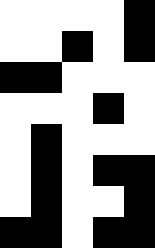[["white", "white", "white", "white", "black"], ["white", "white", "black", "white", "black"], ["black", "black", "white", "white", "white"], ["white", "white", "white", "black", "white"], ["white", "black", "white", "white", "white"], ["white", "black", "white", "black", "black"], ["white", "black", "white", "white", "black"], ["black", "black", "white", "black", "black"]]